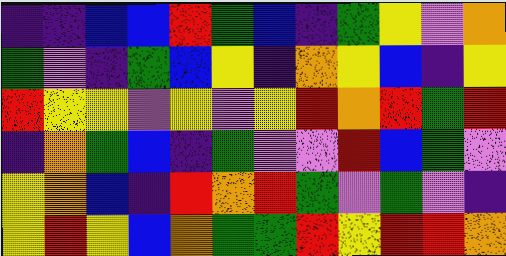[["indigo", "indigo", "blue", "blue", "red", "green", "blue", "indigo", "green", "yellow", "violet", "orange"], ["green", "violet", "indigo", "green", "blue", "yellow", "indigo", "orange", "yellow", "blue", "indigo", "yellow"], ["red", "yellow", "yellow", "violet", "yellow", "violet", "yellow", "red", "orange", "red", "green", "red"], ["indigo", "orange", "green", "blue", "indigo", "green", "violet", "violet", "red", "blue", "green", "violet"], ["yellow", "orange", "blue", "indigo", "red", "orange", "red", "green", "violet", "green", "violet", "indigo"], ["yellow", "red", "yellow", "blue", "orange", "green", "green", "red", "yellow", "red", "red", "orange"]]